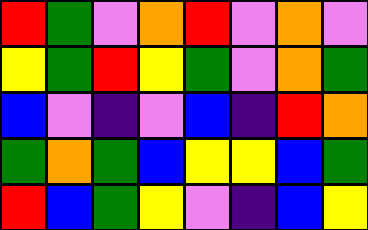[["red", "green", "violet", "orange", "red", "violet", "orange", "violet"], ["yellow", "green", "red", "yellow", "green", "violet", "orange", "green"], ["blue", "violet", "indigo", "violet", "blue", "indigo", "red", "orange"], ["green", "orange", "green", "blue", "yellow", "yellow", "blue", "green"], ["red", "blue", "green", "yellow", "violet", "indigo", "blue", "yellow"]]